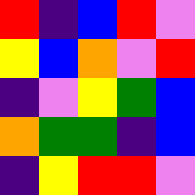[["red", "indigo", "blue", "red", "violet"], ["yellow", "blue", "orange", "violet", "red"], ["indigo", "violet", "yellow", "green", "blue"], ["orange", "green", "green", "indigo", "blue"], ["indigo", "yellow", "red", "red", "violet"]]